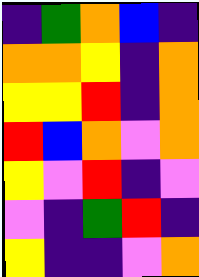[["indigo", "green", "orange", "blue", "indigo"], ["orange", "orange", "yellow", "indigo", "orange"], ["yellow", "yellow", "red", "indigo", "orange"], ["red", "blue", "orange", "violet", "orange"], ["yellow", "violet", "red", "indigo", "violet"], ["violet", "indigo", "green", "red", "indigo"], ["yellow", "indigo", "indigo", "violet", "orange"]]